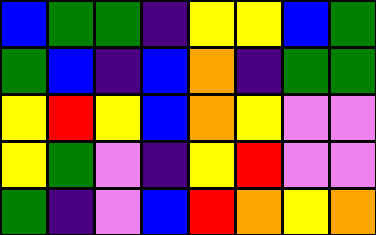[["blue", "green", "green", "indigo", "yellow", "yellow", "blue", "green"], ["green", "blue", "indigo", "blue", "orange", "indigo", "green", "green"], ["yellow", "red", "yellow", "blue", "orange", "yellow", "violet", "violet"], ["yellow", "green", "violet", "indigo", "yellow", "red", "violet", "violet"], ["green", "indigo", "violet", "blue", "red", "orange", "yellow", "orange"]]